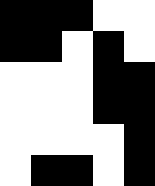[["black", "black", "black", "white", "white"], ["black", "black", "white", "black", "white"], ["white", "white", "white", "black", "black"], ["white", "white", "white", "black", "black"], ["white", "white", "white", "white", "black"], ["white", "black", "black", "white", "black"]]